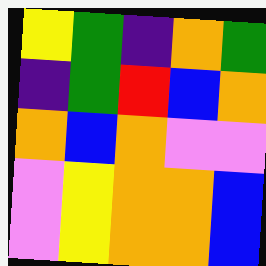[["yellow", "green", "indigo", "orange", "green"], ["indigo", "green", "red", "blue", "orange"], ["orange", "blue", "orange", "violet", "violet"], ["violet", "yellow", "orange", "orange", "blue"], ["violet", "yellow", "orange", "orange", "blue"]]